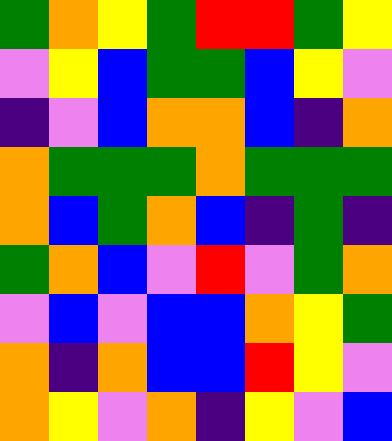[["green", "orange", "yellow", "green", "red", "red", "green", "yellow"], ["violet", "yellow", "blue", "green", "green", "blue", "yellow", "violet"], ["indigo", "violet", "blue", "orange", "orange", "blue", "indigo", "orange"], ["orange", "green", "green", "green", "orange", "green", "green", "green"], ["orange", "blue", "green", "orange", "blue", "indigo", "green", "indigo"], ["green", "orange", "blue", "violet", "red", "violet", "green", "orange"], ["violet", "blue", "violet", "blue", "blue", "orange", "yellow", "green"], ["orange", "indigo", "orange", "blue", "blue", "red", "yellow", "violet"], ["orange", "yellow", "violet", "orange", "indigo", "yellow", "violet", "blue"]]